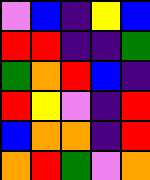[["violet", "blue", "indigo", "yellow", "blue"], ["red", "red", "indigo", "indigo", "green"], ["green", "orange", "red", "blue", "indigo"], ["red", "yellow", "violet", "indigo", "red"], ["blue", "orange", "orange", "indigo", "red"], ["orange", "red", "green", "violet", "orange"]]